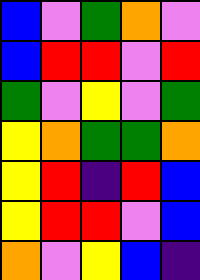[["blue", "violet", "green", "orange", "violet"], ["blue", "red", "red", "violet", "red"], ["green", "violet", "yellow", "violet", "green"], ["yellow", "orange", "green", "green", "orange"], ["yellow", "red", "indigo", "red", "blue"], ["yellow", "red", "red", "violet", "blue"], ["orange", "violet", "yellow", "blue", "indigo"]]